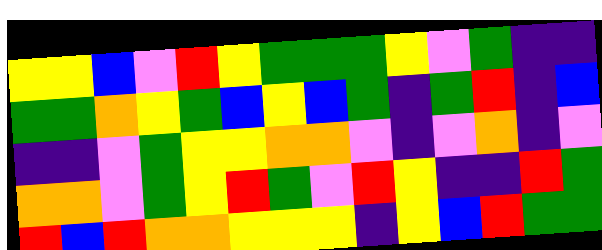[["yellow", "yellow", "blue", "violet", "red", "yellow", "green", "green", "green", "yellow", "violet", "green", "indigo", "indigo"], ["green", "green", "orange", "yellow", "green", "blue", "yellow", "blue", "green", "indigo", "green", "red", "indigo", "blue"], ["indigo", "indigo", "violet", "green", "yellow", "yellow", "orange", "orange", "violet", "indigo", "violet", "orange", "indigo", "violet"], ["orange", "orange", "violet", "green", "yellow", "red", "green", "violet", "red", "yellow", "indigo", "indigo", "red", "green"], ["red", "blue", "red", "orange", "orange", "yellow", "yellow", "yellow", "indigo", "yellow", "blue", "red", "green", "green"]]